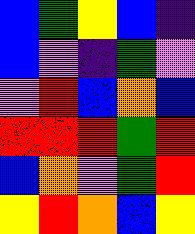[["blue", "green", "yellow", "blue", "indigo"], ["blue", "violet", "indigo", "green", "violet"], ["violet", "red", "blue", "orange", "blue"], ["red", "red", "red", "green", "red"], ["blue", "orange", "violet", "green", "red"], ["yellow", "red", "orange", "blue", "yellow"]]